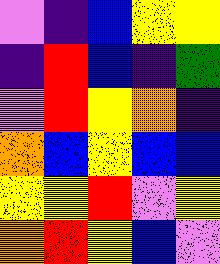[["violet", "indigo", "blue", "yellow", "yellow"], ["indigo", "red", "blue", "indigo", "green"], ["violet", "red", "yellow", "orange", "indigo"], ["orange", "blue", "yellow", "blue", "blue"], ["yellow", "yellow", "red", "violet", "yellow"], ["orange", "red", "yellow", "blue", "violet"]]